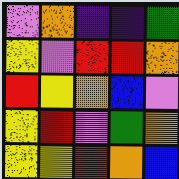[["violet", "orange", "indigo", "indigo", "green"], ["yellow", "violet", "red", "red", "orange"], ["red", "yellow", "orange", "blue", "violet"], ["yellow", "red", "violet", "green", "orange"], ["yellow", "yellow", "red", "orange", "blue"]]